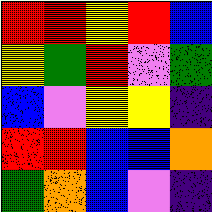[["red", "red", "yellow", "red", "blue"], ["yellow", "green", "red", "violet", "green"], ["blue", "violet", "yellow", "yellow", "indigo"], ["red", "red", "blue", "blue", "orange"], ["green", "orange", "blue", "violet", "indigo"]]